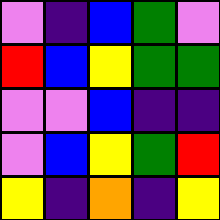[["violet", "indigo", "blue", "green", "violet"], ["red", "blue", "yellow", "green", "green"], ["violet", "violet", "blue", "indigo", "indigo"], ["violet", "blue", "yellow", "green", "red"], ["yellow", "indigo", "orange", "indigo", "yellow"]]